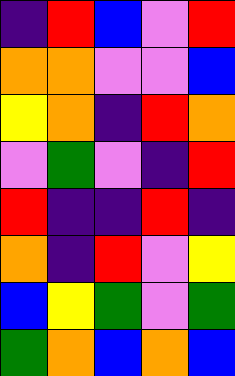[["indigo", "red", "blue", "violet", "red"], ["orange", "orange", "violet", "violet", "blue"], ["yellow", "orange", "indigo", "red", "orange"], ["violet", "green", "violet", "indigo", "red"], ["red", "indigo", "indigo", "red", "indigo"], ["orange", "indigo", "red", "violet", "yellow"], ["blue", "yellow", "green", "violet", "green"], ["green", "orange", "blue", "orange", "blue"]]